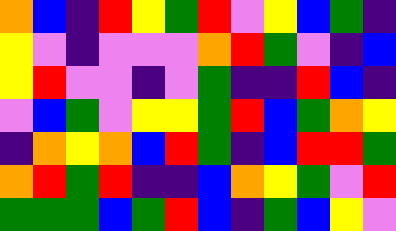[["orange", "blue", "indigo", "red", "yellow", "green", "red", "violet", "yellow", "blue", "green", "indigo"], ["yellow", "violet", "indigo", "violet", "violet", "violet", "orange", "red", "green", "violet", "indigo", "blue"], ["yellow", "red", "violet", "violet", "indigo", "violet", "green", "indigo", "indigo", "red", "blue", "indigo"], ["violet", "blue", "green", "violet", "yellow", "yellow", "green", "red", "blue", "green", "orange", "yellow"], ["indigo", "orange", "yellow", "orange", "blue", "red", "green", "indigo", "blue", "red", "red", "green"], ["orange", "red", "green", "red", "indigo", "indigo", "blue", "orange", "yellow", "green", "violet", "red"], ["green", "green", "green", "blue", "green", "red", "blue", "indigo", "green", "blue", "yellow", "violet"]]